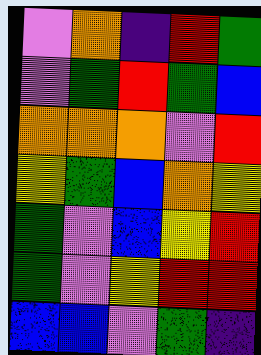[["violet", "orange", "indigo", "red", "green"], ["violet", "green", "red", "green", "blue"], ["orange", "orange", "orange", "violet", "red"], ["yellow", "green", "blue", "orange", "yellow"], ["green", "violet", "blue", "yellow", "red"], ["green", "violet", "yellow", "red", "red"], ["blue", "blue", "violet", "green", "indigo"]]